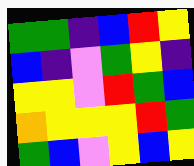[["green", "green", "indigo", "blue", "red", "yellow"], ["blue", "indigo", "violet", "green", "yellow", "indigo"], ["yellow", "yellow", "violet", "red", "green", "blue"], ["orange", "yellow", "yellow", "yellow", "red", "green"], ["green", "blue", "violet", "yellow", "blue", "yellow"]]